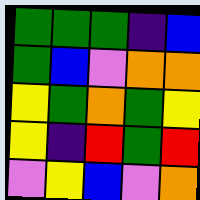[["green", "green", "green", "indigo", "blue"], ["green", "blue", "violet", "orange", "orange"], ["yellow", "green", "orange", "green", "yellow"], ["yellow", "indigo", "red", "green", "red"], ["violet", "yellow", "blue", "violet", "orange"]]